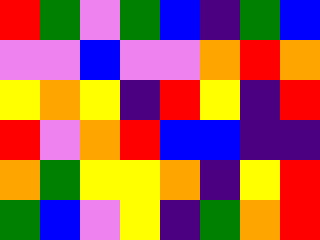[["red", "green", "violet", "green", "blue", "indigo", "green", "blue"], ["violet", "violet", "blue", "violet", "violet", "orange", "red", "orange"], ["yellow", "orange", "yellow", "indigo", "red", "yellow", "indigo", "red"], ["red", "violet", "orange", "red", "blue", "blue", "indigo", "indigo"], ["orange", "green", "yellow", "yellow", "orange", "indigo", "yellow", "red"], ["green", "blue", "violet", "yellow", "indigo", "green", "orange", "red"]]